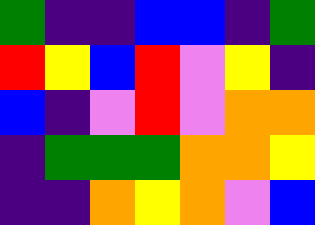[["green", "indigo", "indigo", "blue", "blue", "indigo", "green"], ["red", "yellow", "blue", "red", "violet", "yellow", "indigo"], ["blue", "indigo", "violet", "red", "violet", "orange", "orange"], ["indigo", "green", "green", "green", "orange", "orange", "yellow"], ["indigo", "indigo", "orange", "yellow", "orange", "violet", "blue"]]